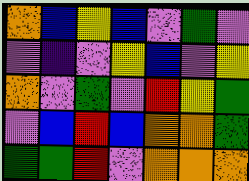[["orange", "blue", "yellow", "blue", "violet", "green", "violet"], ["violet", "indigo", "violet", "yellow", "blue", "violet", "yellow"], ["orange", "violet", "green", "violet", "red", "yellow", "green"], ["violet", "blue", "red", "blue", "orange", "orange", "green"], ["green", "green", "red", "violet", "orange", "orange", "orange"]]